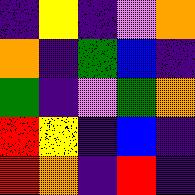[["indigo", "yellow", "indigo", "violet", "orange"], ["orange", "indigo", "green", "blue", "indigo"], ["green", "indigo", "violet", "green", "orange"], ["red", "yellow", "indigo", "blue", "indigo"], ["red", "orange", "indigo", "red", "indigo"]]